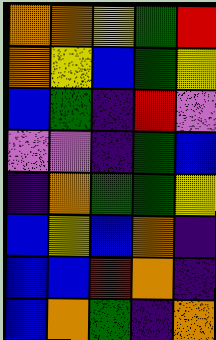[["orange", "orange", "yellow", "green", "red"], ["orange", "yellow", "blue", "green", "yellow"], ["blue", "green", "indigo", "red", "violet"], ["violet", "violet", "indigo", "green", "blue"], ["indigo", "orange", "green", "green", "yellow"], ["blue", "yellow", "blue", "orange", "indigo"], ["blue", "blue", "red", "orange", "indigo"], ["blue", "orange", "green", "indigo", "orange"]]